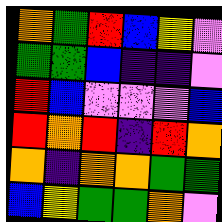[["orange", "green", "red", "blue", "yellow", "violet"], ["green", "green", "blue", "indigo", "indigo", "violet"], ["red", "blue", "violet", "violet", "violet", "blue"], ["red", "orange", "red", "indigo", "red", "orange"], ["orange", "indigo", "orange", "orange", "green", "green"], ["blue", "yellow", "green", "green", "orange", "violet"]]